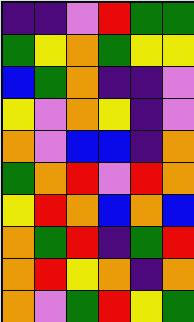[["indigo", "indigo", "violet", "red", "green", "green"], ["green", "yellow", "orange", "green", "yellow", "yellow"], ["blue", "green", "orange", "indigo", "indigo", "violet"], ["yellow", "violet", "orange", "yellow", "indigo", "violet"], ["orange", "violet", "blue", "blue", "indigo", "orange"], ["green", "orange", "red", "violet", "red", "orange"], ["yellow", "red", "orange", "blue", "orange", "blue"], ["orange", "green", "red", "indigo", "green", "red"], ["orange", "red", "yellow", "orange", "indigo", "orange"], ["orange", "violet", "green", "red", "yellow", "green"]]